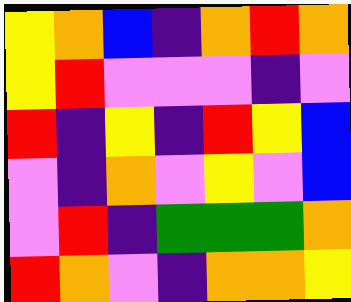[["yellow", "orange", "blue", "indigo", "orange", "red", "orange"], ["yellow", "red", "violet", "violet", "violet", "indigo", "violet"], ["red", "indigo", "yellow", "indigo", "red", "yellow", "blue"], ["violet", "indigo", "orange", "violet", "yellow", "violet", "blue"], ["violet", "red", "indigo", "green", "green", "green", "orange"], ["red", "orange", "violet", "indigo", "orange", "orange", "yellow"]]